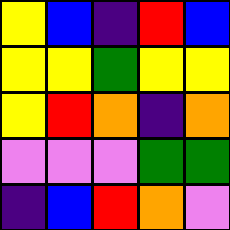[["yellow", "blue", "indigo", "red", "blue"], ["yellow", "yellow", "green", "yellow", "yellow"], ["yellow", "red", "orange", "indigo", "orange"], ["violet", "violet", "violet", "green", "green"], ["indigo", "blue", "red", "orange", "violet"]]